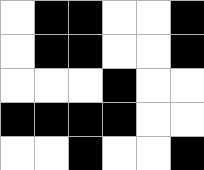[["white", "black", "black", "white", "white", "black"], ["white", "black", "black", "white", "white", "black"], ["white", "white", "white", "black", "white", "white"], ["black", "black", "black", "black", "white", "white"], ["white", "white", "black", "white", "white", "black"]]